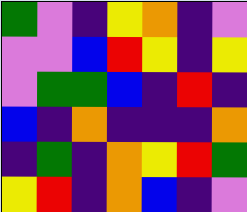[["green", "violet", "indigo", "yellow", "orange", "indigo", "violet"], ["violet", "violet", "blue", "red", "yellow", "indigo", "yellow"], ["violet", "green", "green", "blue", "indigo", "red", "indigo"], ["blue", "indigo", "orange", "indigo", "indigo", "indigo", "orange"], ["indigo", "green", "indigo", "orange", "yellow", "red", "green"], ["yellow", "red", "indigo", "orange", "blue", "indigo", "violet"]]